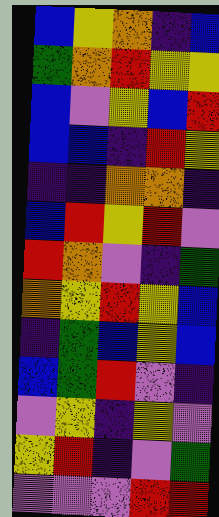[["blue", "yellow", "orange", "indigo", "blue"], ["green", "orange", "red", "yellow", "yellow"], ["blue", "violet", "yellow", "blue", "red"], ["blue", "blue", "indigo", "red", "yellow"], ["indigo", "indigo", "orange", "orange", "indigo"], ["blue", "red", "yellow", "red", "violet"], ["red", "orange", "violet", "indigo", "green"], ["orange", "yellow", "red", "yellow", "blue"], ["indigo", "green", "blue", "yellow", "blue"], ["blue", "green", "red", "violet", "indigo"], ["violet", "yellow", "indigo", "yellow", "violet"], ["yellow", "red", "indigo", "violet", "green"], ["violet", "violet", "violet", "red", "red"]]